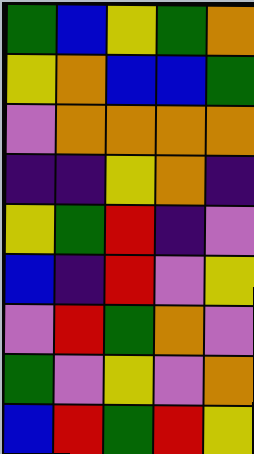[["green", "blue", "yellow", "green", "orange"], ["yellow", "orange", "blue", "blue", "green"], ["violet", "orange", "orange", "orange", "orange"], ["indigo", "indigo", "yellow", "orange", "indigo"], ["yellow", "green", "red", "indigo", "violet"], ["blue", "indigo", "red", "violet", "yellow"], ["violet", "red", "green", "orange", "violet"], ["green", "violet", "yellow", "violet", "orange"], ["blue", "red", "green", "red", "yellow"]]